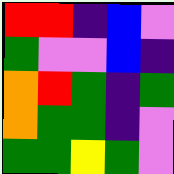[["red", "red", "indigo", "blue", "violet"], ["green", "violet", "violet", "blue", "indigo"], ["orange", "red", "green", "indigo", "green"], ["orange", "green", "green", "indigo", "violet"], ["green", "green", "yellow", "green", "violet"]]